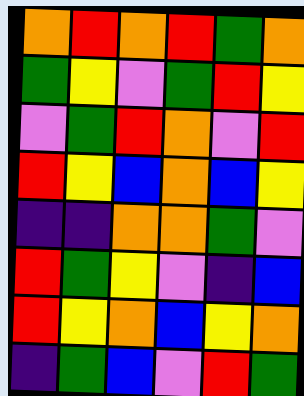[["orange", "red", "orange", "red", "green", "orange"], ["green", "yellow", "violet", "green", "red", "yellow"], ["violet", "green", "red", "orange", "violet", "red"], ["red", "yellow", "blue", "orange", "blue", "yellow"], ["indigo", "indigo", "orange", "orange", "green", "violet"], ["red", "green", "yellow", "violet", "indigo", "blue"], ["red", "yellow", "orange", "blue", "yellow", "orange"], ["indigo", "green", "blue", "violet", "red", "green"]]